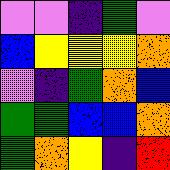[["violet", "violet", "indigo", "green", "violet"], ["blue", "yellow", "yellow", "yellow", "orange"], ["violet", "indigo", "green", "orange", "blue"], ["green", "green", "blue", "blue", "orange"], ["green", "orange", "yellow", "indigo", "red"]]